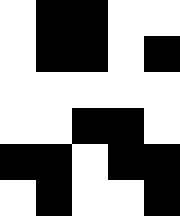[["white", "black", "black", "white", "white"], ["white", "black", "black", "white", "black"], ["white", "white", "white", "white", "white"], ["white", "white", "black", "black", "white"], ["black", "black", "white", "black", "black"], ["white", "black", "white", "white", "black"]]